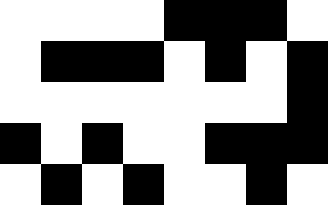[["white", "white", "white", "white", "black", "black", "black", "white"], ["white", "black", "black", "black", "white", "black", "white", "black"], ["white", "white", "white", "white", "white", "white", "white", "black"], ["black", "white", "black", "white", "white", "black", "black", "black"], ["white", "black", "white", "black", "white", "white", "black", "white"]]